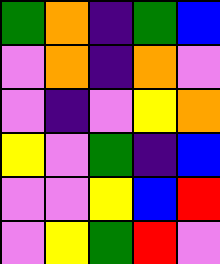[["green", "orange", "indigo", "green", "blue"], ["violet", "orange", "indigo", "orange", "violet"], ["violet", "indigo", "violet", "yellow", "orange"], ["yellow", "violet", "green", "indigo", "blue"], ["violet", "violet", "yellow", "blue", "red"], ["violet", "yellow", "green", "red", "violet"]]